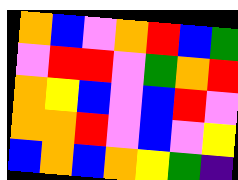[["orange", "blue", "violet", "orange", "red", "blue", "green"], ["violet", "red", "red", "violet", "green", "orange", "red"], ["orange", "yellow", "blue", "violet", "blue", "red", "violet"], ["orange", "orange", "red", "violet", "blue", "violet", "yellow"], ["blue", "orange", "blue", "orange", "yellow", "green", "indigo"]]